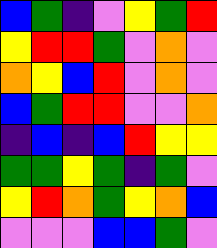[["blue", "green", "indigo", "violet", "yellow", "green", "red"], ["yellow", "red", "red", "green", "violet", "orange", "violet"], ["orange", "yellow", "blue", "red", "violet", "orange", "violet"], ["blue", "green", "red", "red", "violet", "violet", "orange"], ["indigo", "blue", "indigo", "blue", "red", "yellow", "yellow"], ["green", "green", "yellow", "green", "indigo", "green", "violet"], ["yellow", "red", "orange", "green", "yellow", "orange", "blue"], ["violet", "violet", "violet", "blue", "blue", "green", "violet"]]